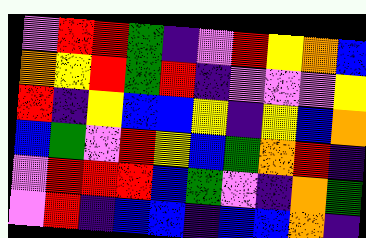[["violet", "red", "red", "green", "indigo", "violet", "red", "yellow", "orange", "blue"], ["orange", "yellow", "red", "green", "red", "indigo", "violet", "violet", "violet", "yellow"], ["red", "indigo", "yellow", "blue", "blue", "yellow", "indigo", "yellow", "blue", "orange"], ["blue", "green", "violet", "red", "yellow", "blue", "green", "orange", "red", "indigo"], ["violet", "red", "red", "red", "blue", "green", "violet", "indigo", "orange", "green"], ["violet", "red", "indigo", "blue", "blue", "indigo", "blue", "blue", "orange", "indigo"]]